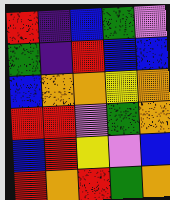[["red", "indigo", "blue", "green", "violet"], ["green", "indigo", "red", "blue", "blue"], ["blue", "orange", "orange", "yellow", "orange"], ["red", "red", "violet", "green", "orange"], ["blue", "red", "yellow", "violet", "blue"], ["red", "orange", "red", "green", "orange"]]